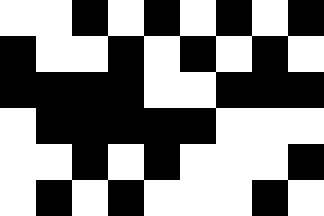[["white", "white", "black", "white", "black", "white", "black", "white", "black"], ["black", "white", "white", "black", "white", "black", "white", "black", "white"], ["black", "black", "black", "black", "white", "white", "black", "black", "black"], ["white", "black", "black", "black", "black", "black", "white", "white", "white"], ["white", "white", "black", "white", "black", "white", "white", "white", "black"], ["white", "black", "white", "black", "white", "white", "white", "black", "white"]]